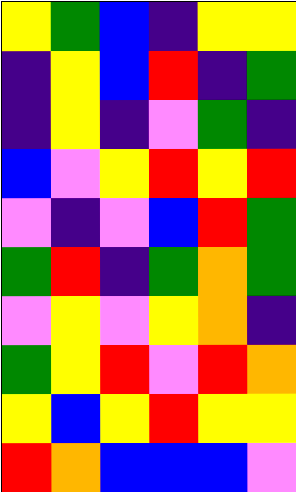[["yellow", "green", "blue", "indigo", "yellow", "yellow"], ["indigo", "yellow", "blue", "red", "indigo", "green"], ["indigo", "yellow", "indigo", "violet", "green", "indigo"], ["blue", "violet", "yellow", "red", "yellow", "red"], ["violet", "indigo", "violet", "blue", "red", "green"], ["green", "red", "indigo", "green", "orange", "green"], ["violet", "yellow", "violet", "yellow", "orange", "indigo"], ["green", "yellow", "red", "violet", "red", "orange"], ["yellow", "blue", "yellow", "red", "yellow", "yellow"], ["red", "orange", "blue", "blue", "blue", "violet"]]